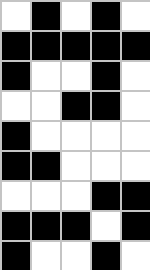[["white", "black", "white", "black", "white"], ["black", "black", "black", "black", "black"], ["black", "white", "white", "black", "white"], ["white", "white", "black", "black", "white"], ["black", "white", "white", "white", "white"], ["black", "black", "white", "white", "white"], ["white", "white", "white", "black", "black"], ["black", "black", "black", "white", "black"], ["black", "white", "white", "black", "white"]]